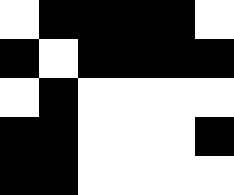[["white", "black", "black", "black", "black", "white"], ["black", "white", "black", "black", "black", "black"], ["white", "black", "white", "white", "white", "white"], ["black", "black", "white", "white", "white", "black"], ["black", "black", "white", "white", "white", "white"]]